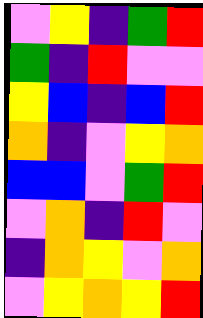[["violet", "yellow", "indigo", "green", "red"], ["green", "indigo", "red", "violet", "violet"], ["yellow", "blue", "indigo", "blue", "red"], ["orange", "indigo", "violet", "yellow", "orange"], ["blue", "blue", "violet", "green", "red"], ["violet", "orange", "indigo", "red", "violet"], ["indigo", "orange", "yellow", "violet", "orange"], ["violet", "yellow", "orange", "yellow", "red"]]